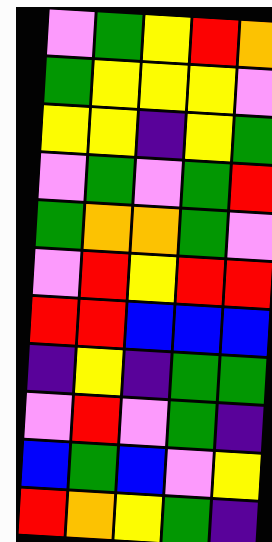[["violet", "green", "yellow", "red", "orange"], ["green", "yellow", "yellow", "yellow", "violet"], ["yellow", "yellow", "indigo", "yellow", "green"], ["violet", "green", "violet", "green", "red"], ["green", "orange", "orange", "green", "violet"], ["violet", "red", "yellow", "red", "red"], ["red", "red", "blue", "blue", "blue"], ["indigo", "yellow", "indigo", "green", "green"], ["violet", "red", "violet", "green", "indigo"], ["blue", "green", "blue", "violet", "yellow"], ["red", "orange", "yellow", "green", "indigo"]]